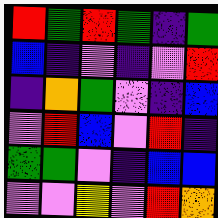[["red", "green", "red", "green", "indigo", "green"], ["blue", "indigo", "violet", "indigo", "violet", "red"], ["indigo", "orange", "green", "violet", "indigo", "blue"], ["violet", "red", "blue", "violet", "red", "indigo"], ["green", "green", "violet", "indigo", "blue", "blue"], ["violet", "violet", "yellow", "violet", "red", "orange"]]